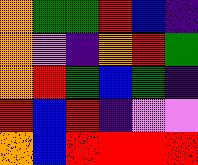[["orange", "green", "green", "red", "blue", "indigo"], ["orange", "violet", "indigo", "orange", "red", "green"], ["orange", "red", "green", "blue", "green", "indigo"], ["red", "blue", "red", "indigo", "violet", "violet"], ["orange", "blue", "red", "red", "red", "red"]]